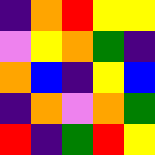[["indigo", "orange", "red", "yellow", "yellow"], ["violet", "yellow", "orange", "green", "indigo"], ["orange", "blue", "indigo", "yellow", "blue"], ["indigo", "orange", "violet", "orange", "green"], ["red", "indigo", "green", "red", "yellow"]]